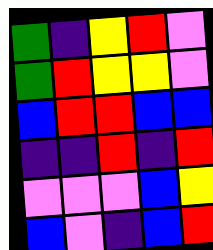[["green", "indigo", "yellow", "red", "violet"], ["green", "red", "yellow", "yellow", "violet"], ["blue", "red", "red", "blue", "blue"], ["indigo", "indigo", "red", "indigo", "red"], ["violet", "violet", "violet", "blue", "yellow"], ["blue", "violet", "indigo", "blue", "red"]]